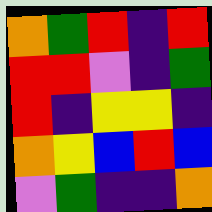[["orange", "green", "red", "indigo", "red"], ["red", "red", "violet", "indigo", "green"], ["red", "indigo", "yellow", "yellow", "indigo"], ["orange", "yellow", "blue", "red", "blue"], ["violet", "green", "indigo", "indigo", "orange"]]